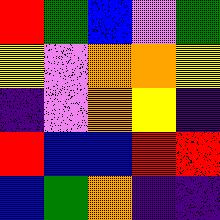[["red", "green", "blue", "violet", "green"], ["yellow", "violet", "orange", "orange", "yellow"], ["indigo", "violet", "orange", "yellow", "indigo"], ["red", "blue", "blue", "red", "red"], ["blue", "green", "orange", "indigo", "indigo"]]